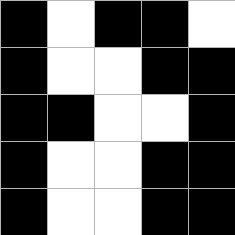[["black", "white", "black", "black", "white"], ["black", "white", "white", "black", "black"], ["black", "black", "white", "white", "black"], ["black", "white", "white", "black", "black"], ["black", "white", "white", "black", "black"]]